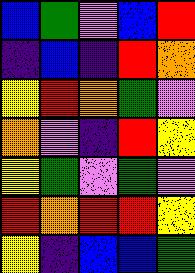[["blue", "green", "violet", "blue", "red"], ["indigo", "blue", "indigo", "red", "orange"], ["yellow", "red", "orange", "green", "violet"], ["orange", "violet", "indigo", "red", "yellow"], ["yellow", "green", "violet", "green", "violet"], ["red", "orange", "red", "red", "yellow"], ["yellow", "indigo", "blue", "blue", "green"]]